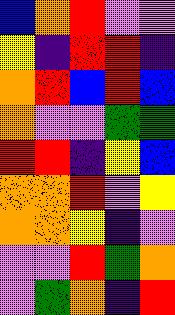[["blue", "orange", "red", "violet", "violet"], ["yellow", "indigo", "red", "red", "indigo"], ["orange", "red", "blue", "red", "blue"], ["orange", "violet", "violet", "green", "green"], ["red", "red", "indigo", "yellow", "blue"], ["orange", "orange", "red", "violet", "yellow"], ["orange", "orange", "yellow", "indigo", "violet"], ["violet", "violet", "red", "green", "orange"], ["violet", "green", "orange", "indigo", "red"]]